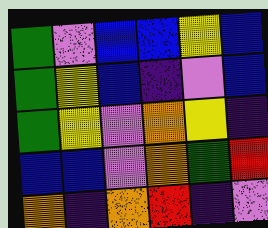[["green", "violet", "blue", "blue", "yellow", "blue"], ["green", "yellow", "blue", "indigo", "violet", "blue"], ["green", "yellow", "violet", "orange", "yellow", "indigo"], ["blue", "blue", "violet", "orange", "green", "red"], ["orange", "indigo", "orange", "red", "indigo", "violet"]]